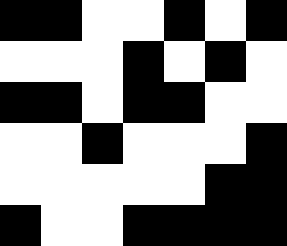[["black", "black", "white", "white", "black", "white", "black"], ["white", "white", "white", "black", "white", "black", "white"], ["black", "black", "white", "black", "black", "white", "white"], ["white", "white", "black", "white", "white", "white", "black"], ["white", "white", "white", "white", "white", "black", "black"], ["black", "white", "white", "black", "black", "black", "black"]]